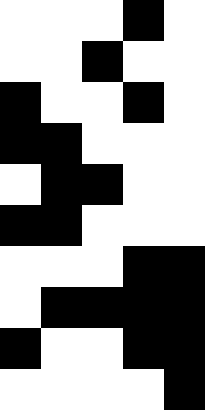[["white", "white", "white", "black", "white"], ["white", "white", "black", "white", "white"], ["black", "white", "white", "black", "white"], ["black", "black", "white", "white", "white"], ["white", "black", "black", "white", "white"], ["black", "black", "white", "white", "white"], ["white", "white", "white", "black", "black"], ["white", "black", "black", "black", "black"], ["black", "white", "white", "black", "black"], ["white", "white", "white", "white", "black"]]